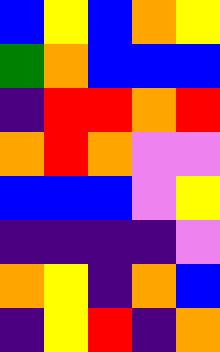[["blue", "yellow", "blue", "orange", "yellow"], ["green", "orange", "blue", "blue", "blue"], ["indigo", "red", "red", "orange", "red"], ["orange", "red", "orange", "violet", "violet"], ["blue", "blue", "blue", "violet", "yellow"], ["indigo", "indigo", "indigo", "indigo", "violet"], ["orange", "yellow", "indigo", "orange", "blue"], ["indigo", "yellow", "red", "indigo", "orange"]]